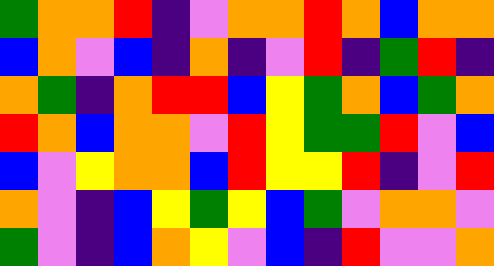[["green", "orange", "orange", "red", "indigo", "violet", "orange", "orange", "red", "orange", "blue", "orange", "orange"], ["blue", "orange", "violet", "blue", "indigo", "orange", "indigo", "violet", "red", "indigo", "green", "red", "indigo"], ["orange", "green", "indigo", "orange", "red", "red", "blue", "yellow", "green", "orange", "blue", "green", "orange"], ["red", "orange", "blue", "orange", "orange", "violet", "red", "yellow", "green", "green", "red", "violet", "blue"], ["blue", "violet", "yellow", "orange", "orange", "blue", "red", "yellow", "yellow", "red", "indigo", "violet", "red"], ["orange", "violet", "indigo", "blue", "yellow", "green", "yellow", "blue", "green", "violet", "orange", "orange", "violet"], ["green", "violet", "indigo", "blue", "orange", "yellow", "violet", "blue", "indigo", "red", "violet", "violet", "orange"]]